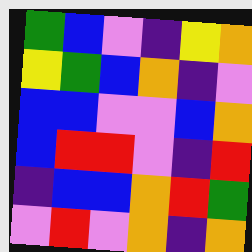[["green", "blue", "violet", "indigo", "yellow", "orange"], ["yellow", "green", "blue", "orange", "indigo", "violet"], ["blue", "blue", "violet", "violet", "blue", "orange"], ["blue", "red", "red", "violet", "indigo", "red"], ["indigo", "blue", "blue", "orange", "red", "green"], ["violet", "red", "violet", "orange", "indigo", "orange"]]